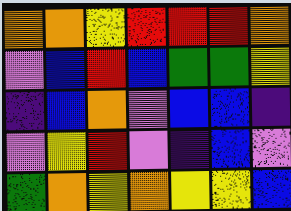[["orange", "orange", "yellow", "red", "red", "red", "orange"], ["violet", "blue", "red", "blue", "green", "green", "yellow"], ["indigo", "blue", "orange", "violet", "blue", "blue", "indigo"], ["violet", "yellow", "red", "violet", "indigo", "blue", "violet"], ["green", "orange", "yellow", "orange", "yellow", "yellow", "blue"]]